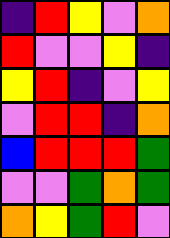[["indigo", "red", "yellow", "violet", "orange"], ["red", "violet", "violet", "yellow", "indigo"], ["yellow", "red", "indigo", "violet", "yellow"], ["violet", "red", "red", "indigo", "orange"], ["blue", "red", "red", "red", "green"], ["violet", "violet", "green", "orange", "green"], ["orange", "yellow", "green", "red", "violet"]]